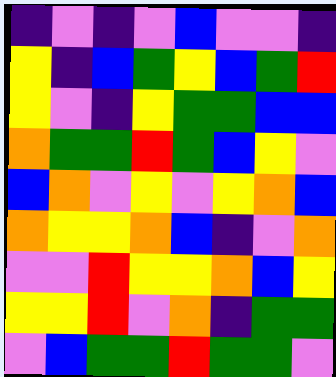[["indigo", "violet", "indigo", "violet", "blue", "violet", "violet", "indigo"], ["yellow", "indigo", "blue", "green", "yellow", "blue", "green", "red"], ["yellow", "violet", "indigo", "yellow", "green", "green", "blue", "blue"], ["orange", "green", "green", "red", "green", "blue", "yellow", "violet"], ["blue", "orange", "violet", "yellow", "violet", "yellow", "orange", "blue"], ["orange", "yellow", "yellow", "orange", "blue", "indigo", "violet", "orange"], ["violet", "violet", "red", "yellow", "yellow", "orange", "blue", "yellow"], ["yellow", "yellow", "red", "violet", "orange", "indigo", "green", "green"], ["violet", "blue", "green", "green", "red", "green", "green", "violet"]]